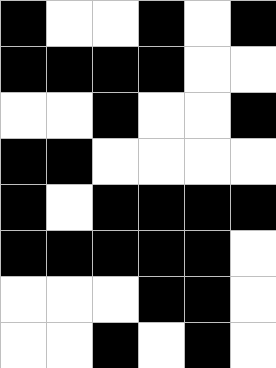[["black", "white", "white", "black", "white", "black"], ["black", "black", "black", "black", "white", "white"], ["white", "white", "black", "white", "white", "black"], ["black", "black", "white", "white", "white", "white"], ["black", "white", "black", "black", "black", "black"], ["black", "black", "black", "black", "black", "white"], ["white", "white", "white", "black", "black", "white"], ["white", "white", "black", "white", "black", "white"]]